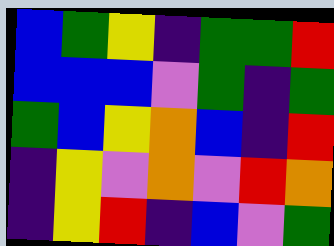[["blue", "green", "yellow", "indigo", "green", "green", "red"], ["blue", "blue", "blue", "violet", "green", "indigo", "green"], ["green", "blue", "yellow", "orange", "blue", "indigo", "red"], ["indigo", "yellow", "violet", "orange", "violet", "red", "orange"], ["indigo", "yellow", "red", "indigo", "blue", "violet", "green"]]